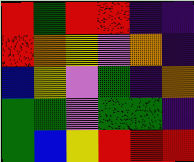[["red", "green", "red", "red", "indigo", "indigo"], ["red", "orange", "yellow", "violet", "orange", "indigo"], ["blue", "yellow", "violet", "green", "indigo", "orange"], ["green", "green", "violet", "green", "green", "indigo"], ["green", "blue", "yellow", "red", "red", "red"]]